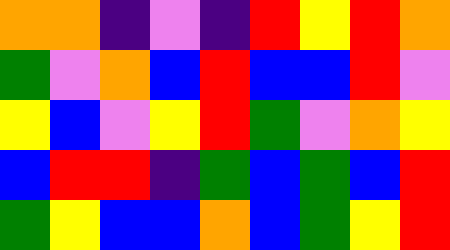[["orange", "orange", "indigo", "violet", "indigo", "red", "yellow", "red", "orange"], ["green", "violet", "orange", "blue", "red", "blue", "blue", "red", "violet"], ["yellow", "blue", "violet", "yellow", "red", "green", "violet", "orange", "yellow"], ["blue", "red", "red", "indigo", "green", "blue", "green", "blue", "red"], ["green", "yellow", "blue", "blue", "orange", "blue", "green", "yellow", "red"]]